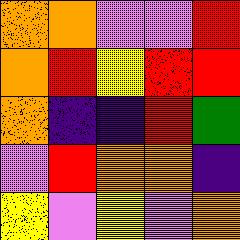[["orange", "orange", "violet", "violet", "red"], ["orange", "red", "yellow", "red", "red"], ["orange", "indigo", "indigo", "red", "green"], ["violet", "red", "orange", "orange", "indigo"], ["yellow", "violet", "yellow", "violet", "orange"]]